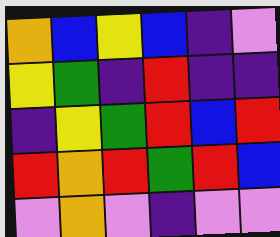[["orange", "blue", "yellow", "blue", "indigo", "violet"], ["yellow", "green", "indigo", "red", "indigo", "indigo"], ["indigo", "yellow", "green", "red", "blue", "red"], ["red", "orange", "red", "green", "red", "blue"], ["violet", "orange", "violet", "indigo", "violet", "violet"]]